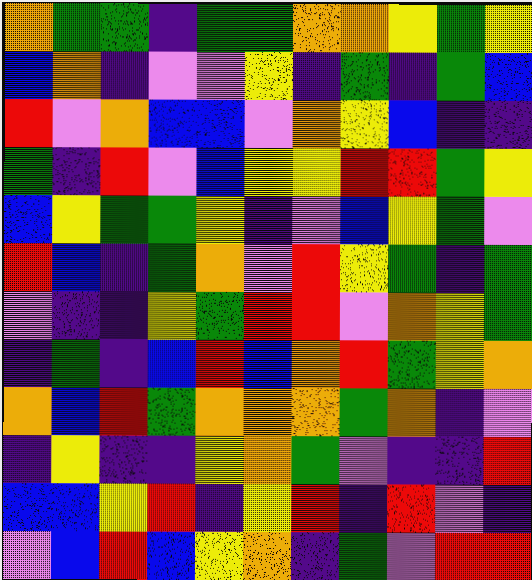[["orange", "green", "green", "indigo", "green", "green", "orange", "orange", "yellow", "green", "yellow"], ["blue", "orange", "indigo", "violet", "violet", "yellow", "indigo", "green", "indigo", "green", "blue"], ["red", "violet", "orange", "blue", "blue", "violet", "orange", "yellow", "blue", "indigo", "indigo"], ["green", "indigo", "red", "violet", "blue", "yellow", "yellow", "red", "red", "green", "yellow"], ["blue", "yellow", "green", "green", "yellow", "indigo", "violet", "blue", "yellow", "green", "violet"], ["red", "blue", "indigo", "green", "orange", "violet", "red", "yellow", "green", "indigo", "green"], ["violet", "indigo", "indigo", "yellow", "green", "red", "red", "violet", "orange", "yellow", "green"], ["indigo", "green", "indigo", "blue", "red", "blue", "orange", "red", "green", "yellow", "orange"], ["orange", "blue", "red", "green", "orange", "orange", "orange", "green", "orange", "indigo", "violet"], ["indigo", "yellow", "indigo", "indigo", "yellow", "orange", "green", "violet", "indigo", "indigo", "red"], ["blue", "blue", "yellow", "red", "indigo", "yellow", "red", "indigo", "red", "violet", "indigo"], ["violet", "blue", "red", "blue", "yellow", "orange", "indigo", "green", "violet", "red", "red"]]